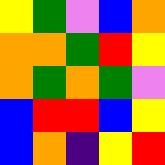[["yellow", "green", "violet", "blue", "orange"], ["orange", "orange", "green", "red", "yellow"], ["orange", "green", "orange", "green", "violet"], ["blue", "red", "red", "blue", "yellow"], ["blue", "orange", "indigo", "yellow", "red"]]